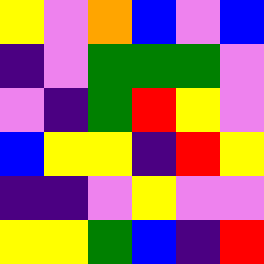[["yellow", "violet", "orange", "blue", "violet", "blue"], ["indigo", "violet", "green", "green", "green", "violet"], ["violet", "indigo", "green", "red", "yellow", "violet"], ["blue", "yellow", "yellow", "indigo", "red", "yellow"], ["indigo", "indigo", "violet", "yellow", "violet", "violet"], ["yellow", "yellow", "green", "blue", "indigo", "red"]]